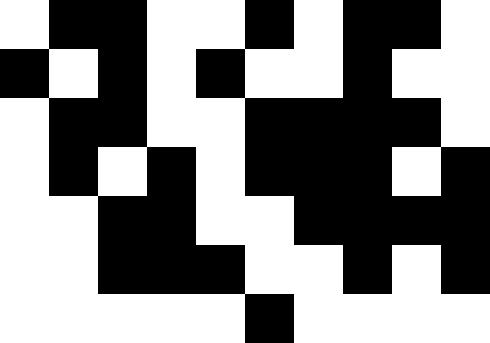[["white", "black", "black", "white", "white", "black", "white", "black", "black", "white"], ["black", "white", "black", "white", "black", "white", "white", "black", "white", "white"], ["white", "black", "black", "white", "white", "black", "black", "black", "black", "white"], ["white", "black", "white", "black", "white", "black", "black", "black", "white", "black"], ["white", "white", "black", "black", "white", "white", "black", "black", "black", "black"], ["white", "white", "black", "black", "black", "white", "white", "black", "white", "black"], ["white", "white", "white", "white", "white", "black", "white", "white", "white", "white"]]